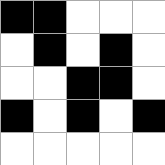[["black", "black", "white", "white", "white"], ["white", "black", "white", "black", "white"], ["white", "white", "black", "black", "white"], ["black", "white", "black", "white", "black"], ["white", "white", "white", "white", "white"]]